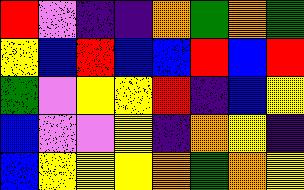[["red", "violet", "indigo", "indigo", "orange", "green", "orange", "green"], ["yellow", "blue", "red", "blue", "blue", "red", "blue", "red"], ["green", "violet", "yellow", "yellow", "red", "indigo", "blue", "yellow"], ["blue", "violet", "violet", "yellow", "indigo", "orange", "yellow", "indigo"], ["blue", "yellow", "yellow", "yellow", "orange", "green", "orange", "yellow"]]